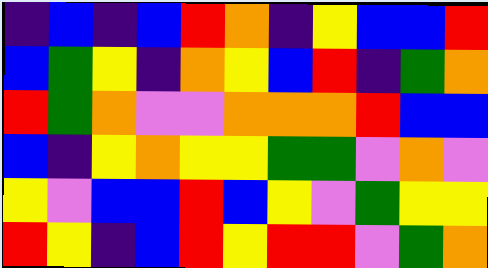[["indigo", "blue", "indigo", "blue", "red", "orange", "indigo", "yellow", "blue", "blue", "red"], ["blue", "green", "yellow", "indigo", "orange", "yellow", "blue", "red", "indigo", "green", "orange"], ["red", "green", "orange", "violet", "violet", "orange", "orange", "orange", "red", "blue", "blue"], ["blue", "indigo", "yellow", "orange", "yellow", "yellow", "green", "green", "violet", "orange", "violet"], ["yellow", "violet", "blue", "blue", "red", "blue", "yellow", "violet", "green", "yellow", "yellow"], ["red", "yellow", "indigo", "blue", "red", "yellow", "red", "red", "violet", "green", "orange"]]